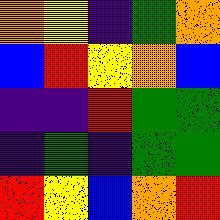[["orange", "yellow", "indigo", "green", "orange"], ["blue", "red", "yellow", "orange", "blue"], ["indigo", "indigo", "red", "green", "green"], ["indigo", "green", "indigo", "green", "green"], ["red", "yellow", "blue", "orange", "red"]]